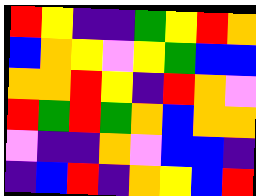[["red", "yellow", "indigo", "indigo", "green", "yellow", "red", "orange"], ["blue", "orange", "yellow", "violet", "yellow", "green", "blue", "blue"], ["orange", "orange", "red", "yellow", "indigo", "red", "orange", "violet"], ["red", "green", "red", "green", "orange", "blue", "orange", "orange"], ["violet", "indigo", "indigo", "orange", "violet", "blue", "blue", "indigo"], ["indigo", "blue", "red", "indigo", "orange", "yellow", "blue", "red"]]